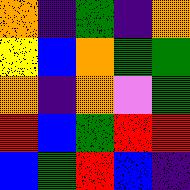[["orange", "indigo", "green", "indigo", "orange"], ["yellow", "blue", "orange", "green", "green"], ["orange", "indigo", "orange", "violet", "green"], ["red", "blue", "green", "red", "red"], ["blue", "green", "red", "blue", "indigo"]]